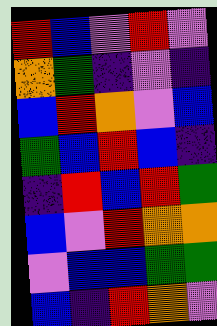[["red", "blue", "violet", "red", "violet"], ["orange", "green", "indigo", "violet", "indigo"], ["blue", "red", "orange", "violet", "blue"], ["green", "blue", "red", "blue", "indigo"], ["indigo", "red", "blue", "red", "green"], ["blue", "violet", "red", "orange", "orange"], ["violet", "blue", "blue", "green", "green"], ["blue", "indigo", "red", "orange", "violet"]]